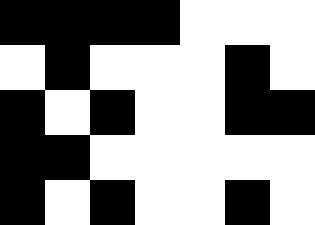[["black", "black", "black", "black", "white", "white", "white"], ["white", "black", "white", "white", "white", "black", "white"], ["black", "white", "black", "white", "white", "black", "black"], ["black", "black", "white", "white", "white", "white", "white"], ["black", "white", "black", "white", "white", "black", "white"]]